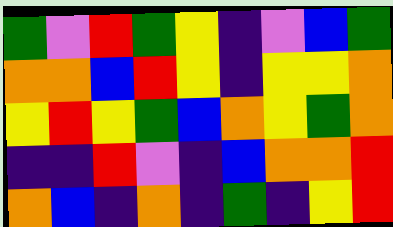[["green", "violet", "red", "green", "yellow", "indigo", "violet", "blue", "green"], ["orange", "orange", "blue", "red", "yellow", "indigo", "yellow", "yellow", "orange"], ["yellow", "red", "yellow", "green", "blue", "orange", "yellow", "green", "orange"], ["indigo", "indigo", "red", "violet", "indigo", "blue", "orange", "orange", "red"], ["orange", "blue", "indigo", "orange", "indigo", "green", "indigo", "yellow", "red"]]